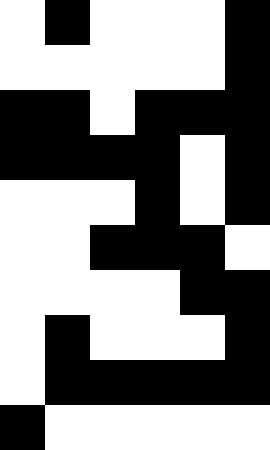[["white", "black", "white", "white", "white", "black"], ["white", "white", "white", "white", "white", "black"], ["black", "black", "white", "black", "black", "black"], ["black", "black", "black", "black", "white", "black"], ["white", "white", "white", "black", "white", "black"], ["white", "white", "black", "black", "black", "white"], ["white", "white", "white", "white", "black", "black"], ["white", "black", "white", "white", "white", "black"], ["white", "black", "black", "black", "black", "black"], ["black", "white", "white", "white", "white", "white"]]